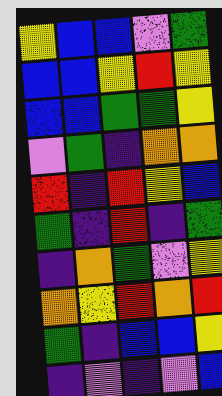[["yellow", "blue", "blue", "violet", "green"], ["blue", "blue", "yellow", "red", "yellow"], ["blue", "blue", "green", "green", "yellow"], ["violet", "green", "indigo", "orange", "orange"], ["red", "indigo", "red", "yellow", "blue"], ["green", "indigo", "red", "indigo", "green"], ["indigo", "orange", "green", "violet", "yellow"], ["orange", "yellow", "red", "orange", "red"], ["green", "indigo", "blue", "blue", "yellow"], ["indigo", "violet", "indigo", "violet", "blue"]]